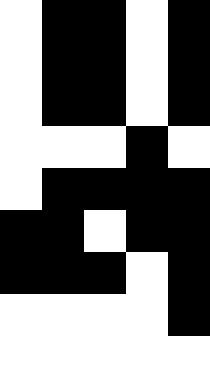[["white", "black", "black", "white", "black"], ["white", "black", "black", "white", "black"], ["white", "black", "black", "white", "black"], ["white", "white", "white", "black", "white"], ["white", "black", "black", "black", "black"], ["black", "black", "white", "black", "black"], ["black", "black", "black", "white", "black"], ["white", "white", "white", "white", "black"], ["white", "white", "white", "white", "white"]]